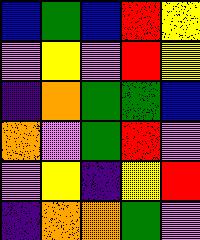[["blue", "green", "blue", "red", "yellow"], ["violet", "yellow", "violet", "red", "yellow"], ["indigo", "orange", "green", "green", "blue"], ["orange", "violet", "green", "red", "violet"], ["violet", "yellow", "indigo", "yellow", "red"], ["indigo", "orange", "orange", "green", "violet"]]